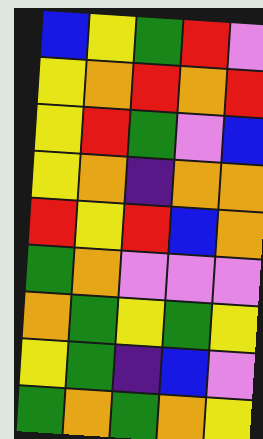[["blue", "yellow", "green", "red", "violet"], ["yellow", "orange", "red", "orange", "red"], ["yellow", "red", "green", "violet", "blue"], ["yellow", "orange", "indigo", "orange", "orange"], ["red", "yellow", "red", "blue", "orange"], ["green", "orange", "violet", "violet", "violet"], ["orange", "green", "yellow", "green", "yellow"], ["yellow", "green", "indigo", "blue", "violet"], ["green", "orange", "green", "orange", "yellow"]]